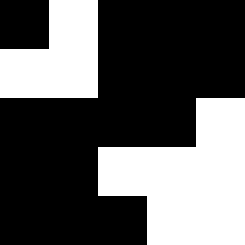[["black", "white", "black", "black", "black"], ["white", "white", "black", "black", "black"], ["black", "black", "black", "black", "white"], ["black", "black", "white", "white", "white"], ["black", "black", "black", "white", "white"]]